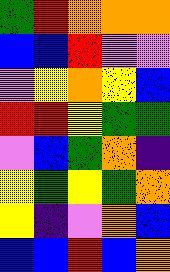[["green", "red", "orange", "orange", "orange"], ["blue", "blue", "red", "violet", "violet"], ["violet", "yellow", "orange", "yellow", "blue"], ["red", "red", "yellow", "green", "green"], ["violet", "blue", "green", "orange", "indigo"], ["yellow", "green", "yellow", "green", "orange"], ["yellow", "indigo", "violet", "orange", "blue"], ["blue", "blue", "red", "blue", "orange"]]